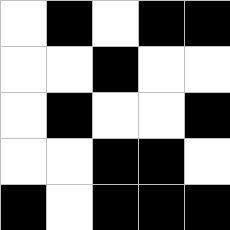[["white", "black", "white", "black", "black"], ["white", "white", "black", "white", "white"], ["white", "black", "white", "white", "black"], ["white", "white", "black", "black", "white"], ["black", "white", "black", "black", "black"]]